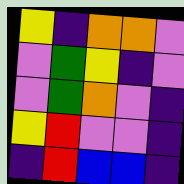[["yellow", "indigo", "orange", "orange", "violet"], ["violet", "green", "yellow", "indigo", "violet"], ["violet", "green", "orange", "violet", "indigo"], ["yellow", "red", "violet", "violet", "indigo"], ["indigo", "red", "blue", "blue", "indigo"]]